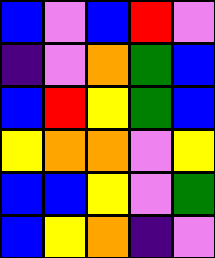[["blue", "violet", "blue", "red", "violet"], ["indigo", "violet", "orange", "green", "blue"], ["blue", "red", "yellow", "green", "blue"], ["yellow", "orange", "orange", "violet", "yellow"], ["blue", "blue", "yellow", "violet", "green"], ["blue", "yellow", "orange", "indigo", "violet"]]